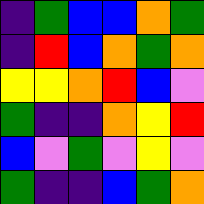[["indigo", "green", "blue", "blue", "orange", "green"], ["indigo", "red", "blue", "orange", "green", "orange"], ["yellow", "yellow", "orange", "red", "blue", "violet"], ["green", "indigo", "indigo", "orange", "yellow", "red"], ["blue", "violet", "green", "violet", "yellow", "violet"], ["green", "indigo", "indigo", "blue", "green", "orange"]]